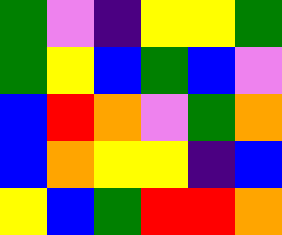[["green", "violet", "indigo", "yellow", "yellow", "green"], ["green", "yellow", "blue", "green", "blue", "violet"], ["blue", "red", "orange", "violet", "green", "orange"], ["blue", "orange", "yellow", "yellow", "indigo", "blue"], ["yellow", "blue", "green", "red", "red", "orange"]]